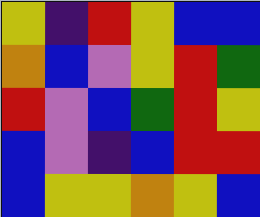[["yellow", "indigo", "red", "yellow", "blue", "blue"], ["orange", "blue", "violet", "yellow", "red", "green"], ["red", "violet", "blue", "green", "red", "yellow"], ["blue", "violet", "indigo", "blue", "red", "red"], ["blue", "yellow", "yellow", "orange", "yellow", "blue"]]